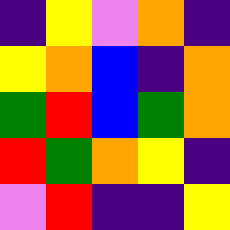[["indigo", "yellow", "violet", "orange", "indigo"], ["yellow", "orange", "blue", "indigo", "orange"], ["green", "red", "blue", "green", "orange"], ["red", "green", "orange", "yellow", "indigo"], ["violet", "red", "indigo", "indigo", "yellow"]]